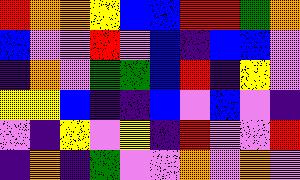[["red", "orange", "orange", "yellow", "blue", "blue", "red", "red", "green", "orange"], ["blue", "violet", "violet", "red", "violet", "blue", "indigo", "blue", "blue", "violet"], ["indigo", "orange", "violet", "green", "green", "blue", "red", "indigo", "yellow", "violet"], ["yellow", "yellow", "blue", "indigo", "indigo", "blue", "violet", "blue", "violet", "indigo"], ["violet", "indigo", "yellow", "violet", "yellow", "indigo", "red", "violet", "violet", "red"], ["indigo", "orange", "indigo", "green", "violet", "violet", "orange", "violet", "orange", "violet"]]